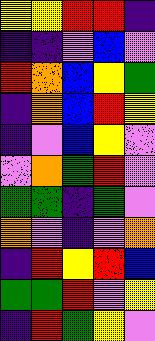[["yellow", "yellow", "red", "red", "indigo"], ["indigo", "indigo", "violet", "blue", "violet"], ["red", "orange", "blue", "yellow", "green"], ["indigo", "orange", "blue", "red", "yellow"], ["indigo", "violet", "blue", "yellow", "violet"], ["violet", "orange", "green", "red", "violet"], ["green", "green", "indigo", "green", "violet"], ["orange", "violet", "indigo", "violet", "orange"], ["indigo", "red", "yellow", "red", "blue"], ["green", "green", "red", "violet", "yellow"], ["indigo", "red", "green", "yellow", "violet"]]